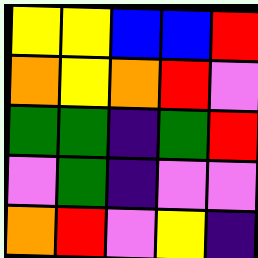[["yellow", "yellow", "blue", "blue", "red"], ["orange", "yellow", "orange", "red", "violet"], ["green", "green", "indigo", "green", "red"], ["violet", "green", "indigo", "violet", "violet"], ["orange", "red", "violet", "yellow", "indigo"]]